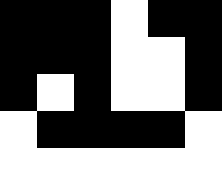[["black", "black", "black", "white", "black", "black"], ["black", "black", "black", "white", "white", "black"], ["black", "white", "black", "white", "white", "black"], ["white", "black", "black", "black", "black", "white"], ["white", "white", "white", "white", "white", "white"]]